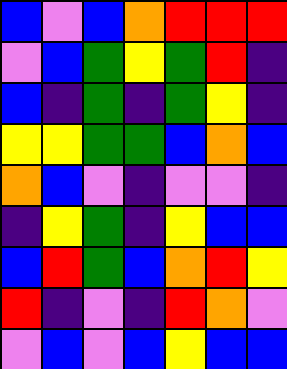[["blue", "violet", "blue", "orange", "red", "red", "red"], ["violet", "blue", "green", "yellow", "green", "red", "indigo"], ["blue", "indigo", "green", "indigo", "green", "yellow", "indigo"], ["yellow", "yellow", "green", "green", "blue", "orange", "blue"], ["orange", "blue", "violet", "indigo", "violet", "violet", "indigo"], ["indigo", "yellow", "green", "indigo", "yellow", "blue", "blue"], ["blue", "red", "green", "blue", "orange", "red", "yellow"], ["red", "indigo", "violet", "indigo", "red", "orange", "violet"], ["violet", "blue", "violet", "blue", "yellow", "blue", "blue"]]